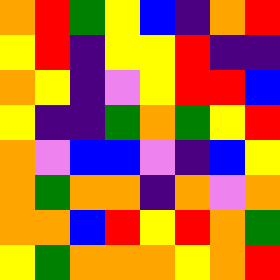[["orange", "red", "green", "yellow", "blue", "indigo", "orange", "red"], ["yellow", "red", "indigo", "yellow", "yellow", "red", "indigo", "indigo"], ["orange", "yellow", "indigo", "violet", "yellow", "red", "red", "blue"], ["yellow", "indigo", "indigo", "green", "orange", "green", "yellow", "red"], ["orange", "violet", "blue", "blue", "violet", "indigo", "blue", "yellow"], ["orange", "green", "orange", "orange", "indigo", "orange", "violet", "orange"], ["orange", "orange", "blue", "red", "yellow", "red", "orange", "green"], ["yellow", "green", "orange", "orange", "orange", "yellow", "orange", "red"]]